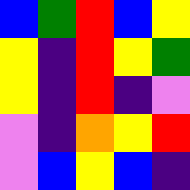[["blue", "green", "red", "blue", "yellow"], ["yellow", "indigo", "red", "yellow", "green"], ["yellow", "indigo", "red", "indigo", "violet"], ["violet", "indigo", "orange", "yellow", "red"], ["violet", "blue", "yellow", "blue", "indigo"]]